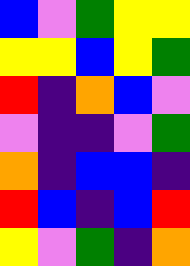[["blue", "violet", "green", "yellow", "yellow"], ["yellow", "yellow", "blue", "yellow", "green"], ["red", "indigo", "orange", "blue", "violet"], ["violet", "indigo", "indigo", "violet", "green"], ["orange", "indigo", "blue", "blue", "indigo"], ["red", "blue", "indigo", "blue", "red"], ["yellow", "violet", "green", "indigo", "orange"]]